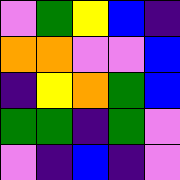[["violet", "green", "yellow", "blue", "indigo"], ["orange", "orange", "violet", "violet", "blue"], ["indigo", "yellow", "orange", "green", "blue"], ["green", "green", "indigo", "green", "violet"], ["violet", "indigo", "blue", "indigo", "violet"]]